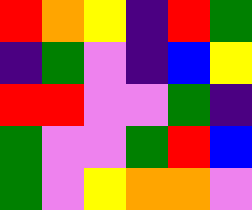[["red", "orange", "yellow", "indigo", "red", "green"], ["indigo", "green", "violet", "indigo", "blue", "yellow"], ["red", "red", "violet", "violet", "green", "indigo"], ["green", "violet", "violet", "green", "red", "blue"], ["green", "violet", "yellow", "orange", "orange", "violet"]]